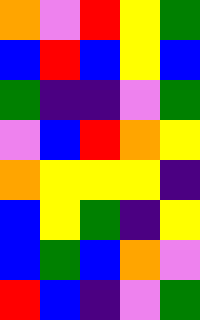[["orange", "violet", "red", "yellow", "green"], ["blue", "red", "blue", "yellow", "blue"], ["green", "indigo", "indigo", "violet", "green"], ["violet", "blue", "red", "orange", "yellow"], ["orange", "yellow", "yellow", "yellow", "indigo"], ["blue", "yellow", "green", "indigo", "yellow"], ["blue", "green", "blue", "orange", "violet"], ["red", "blue", "indigo", "violet", "green"]]